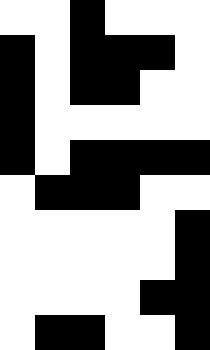[["white", "white", "black", "white", "white", "white"], ["black", "white", "black", "black", "black", "white"], ["black", "white", "black", "black", "white", "white"], ["black", "white", "white", "white", "white", "white"], ["black", "white", "black", "black", "black", "black"], ["white", "black", "black", "black", "white", "white"], ["white", "white", "white", "white", "white", "black"], ["white", "white", "white", "white", "white", "black"], ["white", "white", "white", "white", "black", "black"], ["white", "black", "black", "white", "white", "black"]]